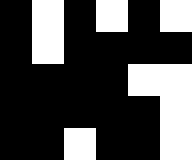[["black", "white", "black", "white", "black", "white"], ["black", "white", "black", "black", "black", "black"], ["black", "black", "black", "black", "white", "white"], ["black", "black", "black", "black", "black", "white"], ["black", "black", "white", "black", "black", "white"]]